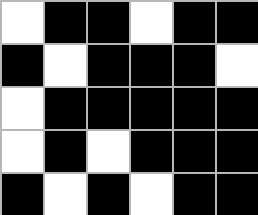[["white", "black", "black", "white", "black", "black"], ["black", "white", "black", "black", "black", "white"], ["white", "black", "black", "black", "black", "black"], ["white", "black", "white", "black", "black", "black"], ["black", "white", "black", "white", "black", "black"]]